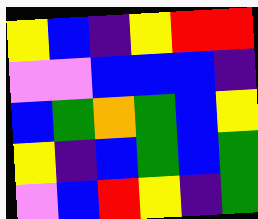[["yellow", "blue", "indigo", "yellow", "red", "red"], ["violet", "violet", "blue", "blue", "blue", "indigo"], ["blue", "green", "orange", "green", "blue", "yellow"], ["yellow", "indigo", "blue", "green", "blue", "green"], ["violet", "blue", "red", "yellow", "indigo", "green"]]